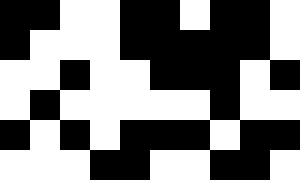[["black", "black", "white", "white", "black", "black", "white", "black", "black", "white"], ["black", "white", "white", "white", "black", "black", "black", "black", "black", "white"], ["white", "white", "black", "white", "white", "black", "black", "black", "white", "black"], ["white", "black", "white", "white", "white", "white", "white", "black", "white", "white"], ["black", "white", "black", "white", "black", "black", "black", "white", "black", "black"], ["white", "white", "white", "black", "black", "white", "white", "black", "black", "white"]]